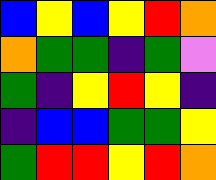[["blue", "yellow", "blue", "yellow", "red", "orange"], ["orange", "green", "green", "indigo", "green", "violet"], ["green", "indigo", "yellow", "red", "yellow", "indigo"], ["indigo", "blue", "blue", "green", "green", "yellow"], ["green", "red", "red", "yellow", "red", "orange"]]